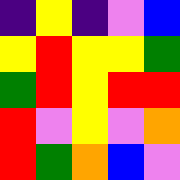[["indigo", "yellow", "indigo", "violet", "blue"], ["yellow", "red", "yellow", "yellow", "green"], ["green", "red", "yellow", "red", "red"], ["red", "violet", "yellow", "violet", "orange"], ["red", "green", "orange", "blue", "violet"]]